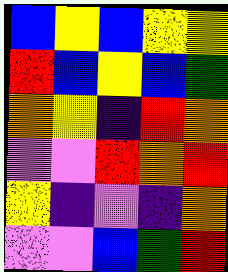[["blue", "yellow", "blue", "yellow", "yellow"], ["red", "blue", "yellow", "blue", "green"], ["orange", "yellow", "indigo", "red", "orange"], ["violet", "violet", "red", "orange", "red"], ["yellow", "indigo", "violet", "indigo", "orange"], ["violet", "violet", "blue", "green", "red"]]